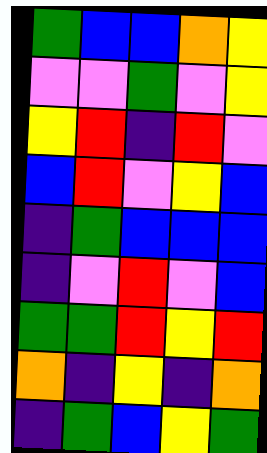[["green", "blue", "blue", "orange", "yellow"], ["violet", "violet", "green", "violet", "yellow"], ["yellow", "red", "indigo", "red", "violet"], ["blue", "red", "violet", "yellow", "blue"], ["indigo", "green", "blue", "blue", "blue"], ["indigo", "violet", "red", "violet", "blue"], ["green", "green", "red", "yellow", "red"], ["orange", "indigo", "yellow", "indigo", "orange"], ["indigo", "green", "blue", "yellow", "green"]]